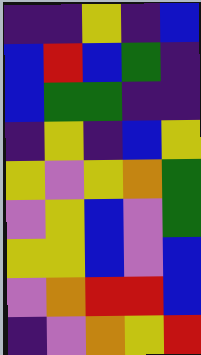[["indigo", "indigo", "yellow", "indigo", "blue"], ["blue", "red", "blue", "green", "indigo"], ["blue", "green", "green", "indigo", "indigo"], ["indigo", "yellow", "indigo", "blue", "yellow"], ["yellow", "violet", "yellow", "orange", "green"], ["violet", "yellow", "blue", "violet", "green"], ["yellow", "yellow", "blue", "violet", "blue"], ["violet", "orange", "red", "red", "blue"], ["indigo", "violet", "orange", "yellow", "red"]]